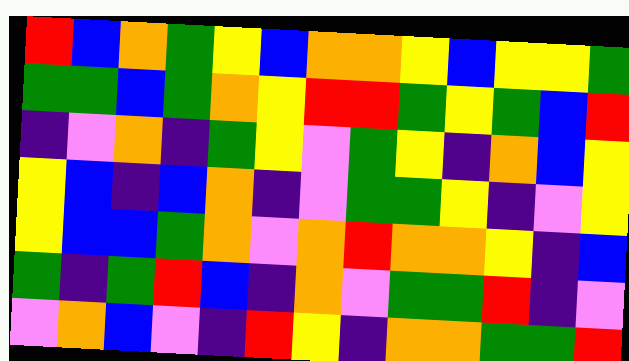[["red", "blue", "orange", "green", "yellow", "blue", "orange", "orange", "yellow", "blue", "yellow", "yellow", "green"], ["green", "green", "blue", "green", "orange", "yellow", "red", "red", "green", "yellow", "green", "blue", "red"], ["indigo", "violet", "orange", "indigo", "green", "yellow", "violet", "green", "yellow", "indigo", "orange", "blue", "yellow"], ["yellow", "blue", "indigo", "blue", "orange", "indigo", "violet", "green", "green", "yellow", "indigo", "violet", "yellow"], ["yellow", "blue", "blue", "green", "orange", "violet", "orange", "red", "orange", "orange", "yellow", "indigo", "blue"], ["green", "indigo", "green", "red", "blue", "indigo", "orange", "violet", "green", "green", "red", "indigo", "violet"], ["violet", "orange", "blue", "violet", "indigo", "red", "yellow", "indigo", "orange", "orange", "green", "green", "red"]]